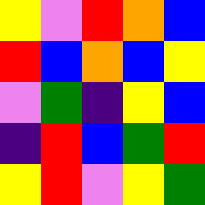[["yellow", "violet", "red", "orange", "blue"], ["red", "blue", "orange", "blue", "yellow"], ["violet", "green", "indigo", "yellow", "blue"], ["indigo", "red", "blue", "green", "red"], ["yellow", "red", "violet", "yellow", "green"]]